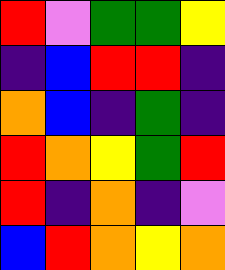[["red", "violet", "green", "green", "yellow"], ["indigo", "blue", "red", "red", "indigo"], ["orange", "blue", "indigo", "green", "indigo"], ["red", "orange", "yellow", "green", "red"], ["red", "indigo", "orange", "indigo", "violet"], ["blue", "red", "orange", "yellow", "orange"]]